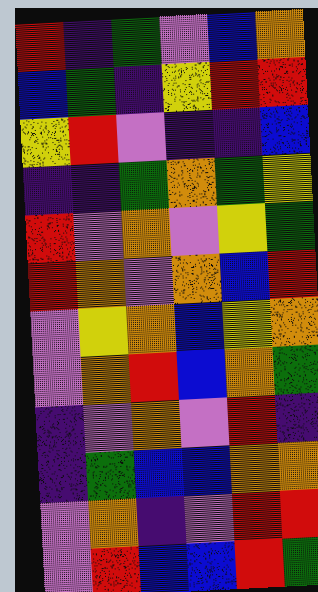[["red", "indigo", "green", "violet", "blue", "orange"], ["blue", "green", "indigo", "yellow", "red", "red"], ["yellow", "red", "violet", "indigo", "indigo", "blue"], ["indigo", "indigo", "green", "orange", "green", "yellow"], ["red", "violet", "orange", "violet", "yellow", "green"], ["red", "orange", "violet", "orange", "blue", "red"], ["violet", "yellow", "orange", "blue", "yellow", "orange"], ["violet", "orange", "red", "blue", "orange", "green"], ["indigo", "violet", "orange", "violet", "red", "indigo"], ["indigo", "green", "blue", "blue", "orange", "orange"], ["violet", "orange", "indigo", "violet", "red", "red"], ["violet", "red", "blue", "blue", "red", "green"]]